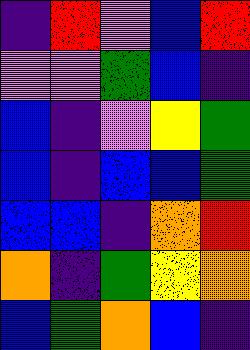[["indigo", "red", "violet", "blue", "red"], ["violet", "violet", "green", "blue", "indigo"], ["blue", "indigo", "violet", "yellow", "green"], ["blue", "indigo", "blue", "blue", "green"], ["blue", "blue", "indigo", "orange", "red"], ["orange", "indigo", "green", "yellow", "orange"], ["blue", "green", "orange", "blue", "indigo"]]